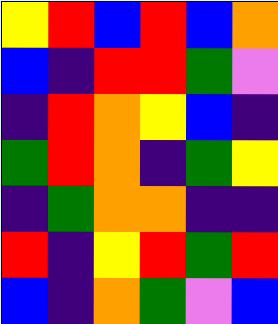[["yellow", "red", "blue", "red", "blue", "orange"], ["blue", "indigo", "red", "red", "green", "violet"], ["indigo", "red", "orange", "yellow", "blue", "indigo"], ["green", "red", "orange", "indigo", "green", "yellow"], ["indigo", "green", "orange", "orange", "indigo", "indigo"], ["red", "indigo", "yellow", "red", "green", "red"], ["blue", "indigo", "orange", "green", "violet", "blue"]]